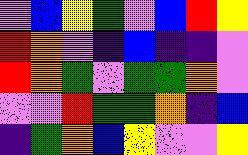[["violet", "blue", "yellow", "green", "violet", "blue", "red", "yellow"], ["red", "orange", "violet", "indigo", "blue", "indigo", "indigo", "violet"], ["red", "orange", "green", "violet", "green", "green", "orange", "violet"], ["violet", "violet", "red", "green", "green", "orange", "indigo", "blue"], ["indigo", "green", "orange", "blue", "yellow", "violet", "violet", "yellow"]]